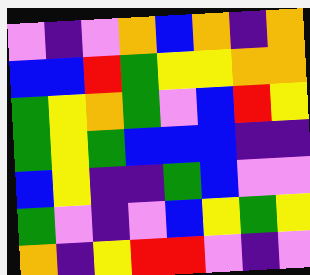[["violet", "indigo", "violet", "orange", "blue", "orange", "indigo", "orange"], ["blue", "blue", "red", "green", "yellow", "yellow", "orange", "orange"], ["green", "yellow", "orange", "green", "violet", "blue", "red", "yellow"], ["green", "yellow", "green", "blue", "blue", "blue", "indigo", "indigo"], ["blue", "yellow", "indigo", "indigo", "green", "blue", "violet", "violet"], ["green", "violet", "indigo", "violet", "blue", "yellow", "green", "yellow"], ["orange", "indigo", "yellow", "red", "red", "violet", "indigo", "violet"]]